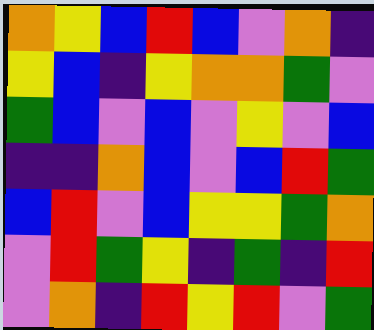[["orange", "yellow", "blue", "red", "blue", "violet", "orange", "indigo"], ["yellow", "blue", "indigo", "yellow", "orange", "orange", "green", "violet"], ["green", "blue", "violet", "blue", "violet", "yellow", "violet", "blue"], ["indigo", "indigo", "orange", "blue", "violet", "blue", "red", "green"], ["blue", "red", "violet", "blue", "yellow", "yellow", "green", "orange"], ["violet", "red", "green", "yellow", "indigo", "green", "indigo", "red"], ["violet", "orange", "indigo", "red", "yellow", "red", "violet", "green"]]